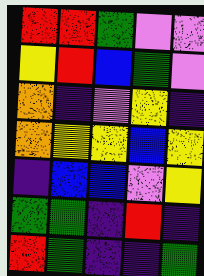[["red", "red", "green", "violet", "violet"], ["yellow", "red", "blue", "green", "violet"], ["orange", "indigo", "violet", "yellow", "indigo"], ["orange", "yellow", "yellow", "blue", "yellow"], ["indigo", "blue", "blue", "violet", "yellow"], ["green", "green", "indigo", "red", "indigo"], ["red", "green", "indigo", "indigo", "green"]]